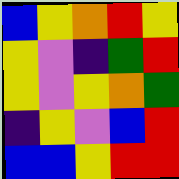[["blue", "yellow", "orange", "red", "yellow"], ["yellow", "violet", "indigo", "green", "red"], ["yellow", "violet", "yellow", "orange", "green"], ["indigo", "yellow", "violet", "blue", "red"], ["blue", "blue", "yellow", "red", "red"]]